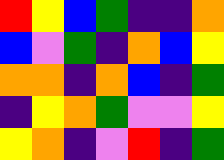[["red", "yellow", "blue", "green", "indigo", "indigo", "orange"], ["blue", "violet", "green", "indigo", "orange", "blue", "yellow"], ["orange", "orange", "indigo", "orange", "blue", "indigo", "green"], ["indigo", "yellow", "orange", "green", "violet", "violet", "yellow"], ["yellow", "orange", "indigo", "violet", "red", "indigo", "green"]]